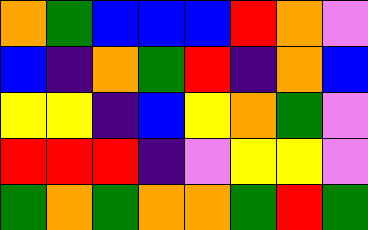[["orange", "green", "blue", "blue", "blue", "red", "orange", "violet"], ["blue", "indigo", "orange", "green", "red", "indigo", "orange", "blue"], ["yellow", "yellow", "indigo", "blue", "yellow", "orange", "green", "violet"], ["red", "red", "red", "indigo", "violet", "yellow", "yellow", "violet"], ["green", "orange", "green", "orange", "orange", "green", "red", "green"]]